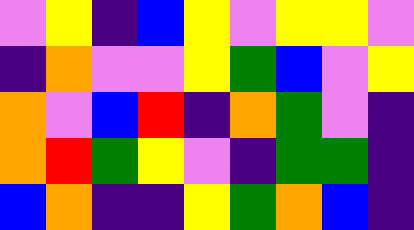[["violet", "yellow", "indigo", "blue", "yellow", "violet", "yellow", "yellow", "violet"], ["indigo", "orange", "violet", "violet", "yellow", "green", "blue", "violet", "yellow"], ["orange", "violet", "blue", "red", "indigo", "orange", "green", "violet", "indigo"], ["orange", "red", "green", "yellow", "violet", "indigo", "green", "green", "indigo"], ["blue", "orange", "indigo", "indigo", "yellow", "green", "orange", "blue", "indigo"]]